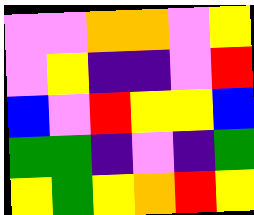[["violet", "violet", "orange", "orange", "violet", "yellow"], ["violet", "yellow", "indigo", "indigo", "violet", "red"], ["blue", "violet", "red", "yellow", "yellow", "blue"], ["green", "green", "indigo", "violet", "indigo", "green"], ["yellow", "green", "yellow", "orange", "red", "yellow"]]